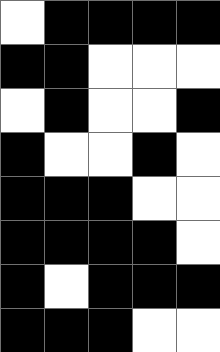[["white", "black", "black", "black", "black"], ["black", "black", "white", "white", "white"], ["white", "black", "white", "white", "black"], ["black", "white", "white", "black", "white"], ["black", "black", "black", "white", "white"], ["black", "black", "black", "black", "white"], ["black", "white", "black", "black", "black"], ["black", "black", "black", "white", "white"]]